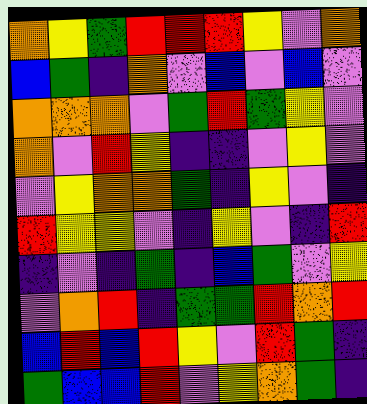[["orange", "yellow", "green", "red", "red", "red", "yellow", "violet", "orange"], ["blue", "green", "indigo", "orange", "violet", "blue", "violet", "blue", "violet"], ["orange", "orange", "orange", "violet", "green", "red", "green", "yellow", "violet"], ["orange", "violet", "red", "yellow", "indigo", "indigo", "violet", "yellow", "violet"], ["violet", "yellow", "orange", "orange", "green", "indigo", "yellow", "violet", "indigo"], ["red", "yellow", "yellow", "violet", "indigo", "yellow", "violet", "indigo", "red"], ["indigo", "violet", "indigo", "green", "indigo", "blue", "green", "violet", "yellow"], ["violet", "orange", "red", "indigo", "green", "green", "red", "orange", "red"], ["blue", "red", "blue", "red", "yellow", "violet", "red", "green", "indigo"], ["green", "blue", "blue", "red", "violet", "yellow", "orange", "green", "indigo"]]